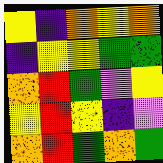[["yellow", "indigo", "orange", "yellow", "orange"], ["indigo", "yellow", "yellow", "green", "green"], ["orange", "red", "green", "violet", "yellow"], ["yellow", "red", "yellow", "indigo", "violet"], ["orange", "red", "green", "orange", "green"]]